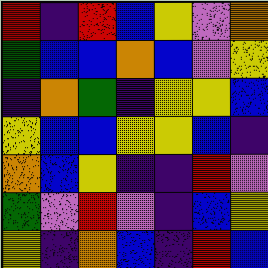[["red", "indigo", "red", "blue", "yellow", "violet", "orange"], ["green", "blue", "blue", "orange", "blue", "violet", "yellow"], ["indigo", "orange", "green", "indigo", "yellow", "yellow", "blue"], ["yellow", "blue", "blue", "yellow", "yellow", "blue", "indigo"], ["orange", "blue", "yellow", "indigo", "indigo", "red", "violet"], ["green", "violet", "red", "violet", "indigo", "blue", "yellow"], ["yellow", "indigo", "orange", "blue", "indigo", "red", "blue"]]